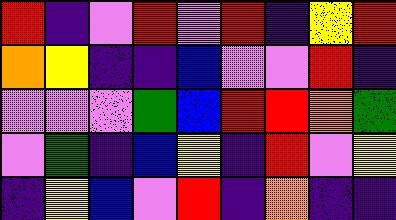[["red", "indigo", "violet", "red", "violet", "red", "indigo", "yellow", "red"], ["orange", "yellow", "indigo", "indigo", "blue", "violet", "violet", "red", "indigo"], ["violet", "violet", "violet", "green", "blue", "red", "red", "orange", "green"], ["violet", "green", "indigo", "blue", "yellow", "indigo", "red", "violet", "yellow"], ["indigo", "yellow", "blue", "violet", "red", "indigo", "orange", "indigo", "indigo"]]